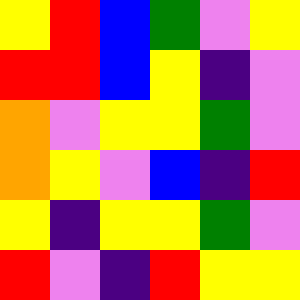[["yellow", "red", "blue", "green", "violet", "yellow"], ["red", "red", "blue", "yellow", "indigo", "violet"], ["orange", "violet", "yellow", "yellow", "green", "violet"], ["orange", "yellow", "violet", "blue", "indigo", "red"], ["yellow", "indigo", "yellow", "yellow", "green", "violet"], ["red", "violet", "indigo", "red", "yellow", "yellow"]]